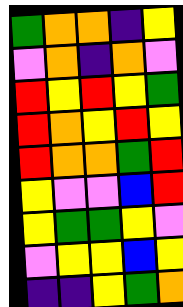[["green", "orange", "orange", "indigo", "yellow"], ["violet", "orange", "indigo", "orange", "violet"], ["red", "yellow", "red", "yellow", "green"], ["red", "orange", "yellow", "red", "yellow"], ["red", "orange", "orange", "green", "red"], ["yellow", "violet", "violet", "blue", "red"], ["yellow", "green", "green", "yellow", "violet"], ["violet", "yellow", "yellow", "blue", "yellow"], ["indigo", "indigo", "yellow", "green", "orange"]]